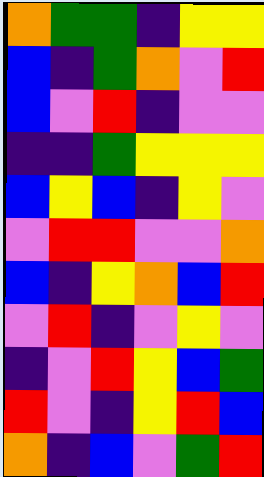[["orange", "green", "green", "indigo", "yellow", "yellow"], ["blue", "indigo", "green", "orange", "violet", "red"], ["blue", "violet", "red", "indigo", "violet", "violet"], ["indigo", "indigo", "green", "yellow", "yellow", "yellow"], ["blue", "yellow", "blue", "indigo", "yellow", "violet"], ["violet", "red", "red", "violet", "violet", "orange"], ["blue", "indigo", "yellow", "orange", "blue", "red"], ["violet", "red", "indigo", "violet", "yellow", "violet"], ["indigo", "violet", "red", "yellow", "blue", "green"], ["red", "violet", "indigo", "yellow", "red", "blue"], ["orange", "indigo", "blue", "violet", "green", "red"]]